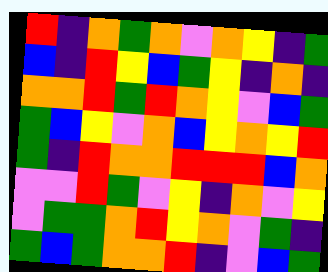[["red", "indigo", "orange", "green", "orange", "violet", "orange", "yellow", "indigo", "green"], ["blue", "indigo", "red", "yellow", "blue", "green", "yellow", "indigo", "orange", "indigo"], ["orange", "orange", "red", "green", "red", "orange", "yellow", "violet", "blue", "green"], ["green", "blue", "yellow", "violet", "orange", "blue", "yellow", "orange", "yellow", "red"], ["green", "indigo", "red", "orange", "orange", "red", "red", "red", "blue", "orange"], ["violet", "violet", "red", "green", "violet", "yellow", "indigo", "orange", "violet", "yellow"], ["violet", "green", "green", "orange", "red", "yellow", "orange", "violet", "green", "indigo"], ["green", "blue", "green", "orange", "orange", "red", "indigo", "violet", "blue", "green"]]